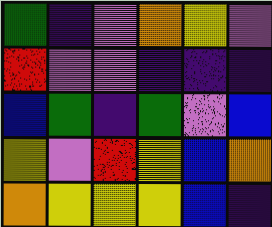[["green", "indigo", "violet", "orange", "yellow", "violet"], ["red", "violet", "violet", "indigo", "indigo", "indigo"], ["blue", "green", "indigo", "green", "violet", "blue"], ["yellow", "violet", "red", "yellow", "blue", "orange"], ["orange", "yellow", "yellow", "yellow", "blue", "indigo"]]